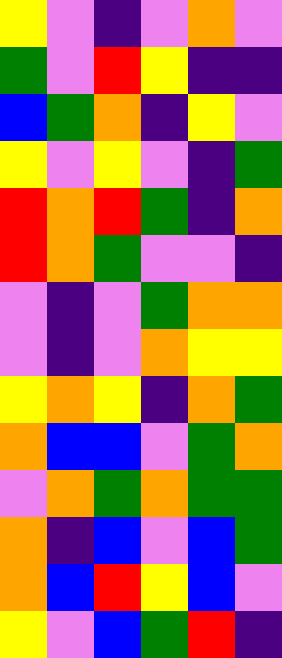[["yellow", "violet", "indigo", "violet", "orange", "violet"], ["green", "violet", "red", "yellow", "indigo", "indigo"], ["blue", "green", "orange", "indigo", "yellow", "violet"], ["yellow", "violet", "yellow", "violet", "indigo", "green"], ["red", "orange", "red", "green", "indigo", "orange"], ["red", "orange", "green", "violet", "violet", "indigo"], ["violet", "indigo", "violet", "green", "orange", "orange"], ["violet", "indigo", "violet", "orange", "yellow", "yellow"], ["yellow", "orange", "yellow", "indigo", "orange", "green"], ["orange", "blue", "blue", "violet", "green", "orange"], ["violet", "orange", "green", "orange", "green", "green"], ["orange", "indigo", "blue", "violet", "blue", "green"], ["orange", "blue", "red", "yellow", "blue", "violet"], ["yellow", "violet", "blue", "green", "red", "indigo"]]